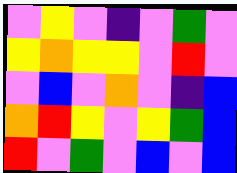[["violet", "yellow", "violet", "indigo", "violet", "green", "violet"], ["yellow", "orange", "yellow", "yellow", "violet", "red", "violet"], ["violet", "blue", "violet", "orange", "violet", "indigo", "blue"], ["orange", "red", "yellow", "violet", "yellow", "green", "blue"], ["red", "violet", "green", "violet", "blue", "violet", "blue"]]